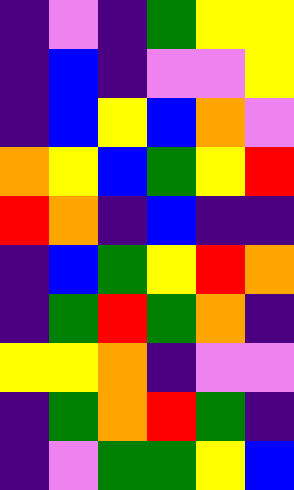[["indigo", "violet", "indigo", "green", "yellow", "yellow"], ["indigo", "blue", "indigo", "violet", "violet", "yellow"], ["indigo", "blue", "yellow", "blue", "orange", "violet"], ["orange", "yellow", "blue", "green", "yellow", "red"], ["red", "orange", "indigo", "blue", "indigo", "indigo"], ["indigo", "blue", "green", "yellow", "red", "orange"], ["indigo", "green", "red", "green", "orange", "indigo"], ["yellow", "yellow", "orange", "indigo", "violet", "violet"], ["indigo", "green", "orange", "red", "green", "indigo"], ["indigo", "violet", "green", "green", "yellow", "blue"]]